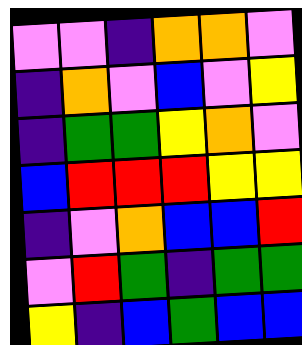[["violet", "violet", "indigo", "orange", "orange", "violet"], ["indigo", "orange", "violet", "blue", "violet", "yellow"], ["indigo", "green", "green", "yellow", "orange", "violet"], ["blue", "red", "red", "red", "yellow", "yellow"], ["indigo", "violet", "orange", "blue", "blue", "red"], ["violet", "red", "green", "indigo", "green", "green"], ["yellow", "indigo", "blue", "green", "blue", "blue"]]